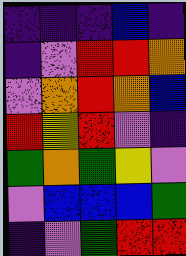[["indigo", "indigo", "indigo", "blue", "indigo"], ["indigo", "violet", "red", "red", "orange"], ["violet", "orange", "red", "orange", "blue"], ["red", "yellow", "red", "violet", "indigo"], ["green", "orange", "green", "yellow", "violet"], ["violet", "blue", "blue", "blue", "green"], ["indigo", "violet", "green", "red", "red"]]